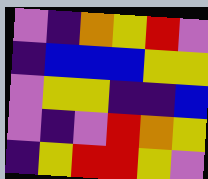[["violet", "indigo", "orange", "yellow", "red", "violet"], ["indigo", "blue", "blue", "blue", "yellow", "yellow"], ["violet", "yellow", "yellow", "indigo", "indigo", "blue"], ["violet", "indigo", "violet", "red", "orange", "yellow"], ["indigo", "yellow", "red", "red", "yellow", "violet"]]